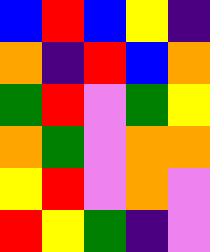[["blue", "red", "blue", "yellow", "indigo"], ["orange", "indigo", "red", "blue", "orange"], ["green", "red", "violet", "green", "yellow"], ["orange", "green", "violet", "orange", "orange"], ["yellow", "red", "violet", "orange", "violet"], ["red", "yellow", "green", "indigo", "violet"]]